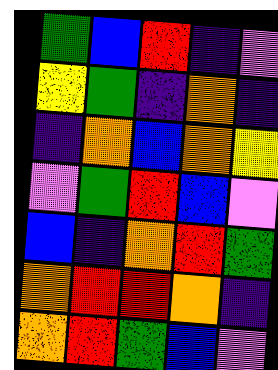[["green", "blue", "red", "indigo", "violet"], ["yellow", "green", "indigo", "orange", "indigo"], ["indigo", "orange", "blue", "orange", "yellow"], ["violet", "green", "red", "blue", "violet"], ["blue", "indigo", "orange", "red", "green"], ["orange", "red", "red", "orange", "indigo"], ["orange", "red", "green", "blue", "violet"]]